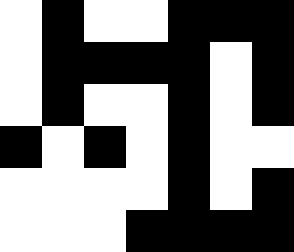[["white", "black", "white", "white", "black", "black", "black"], ["white", "black", "black", "black", "black", "white", "black"], ["white", "black", "white", "white", "black", "white", "black"], ["black", "white", "black", "white", "black", "white", "white"], ["white", "white", "white", "white", "black", "white", "black"], ["white", "white", "white", "black", "black", "black", "black"]]